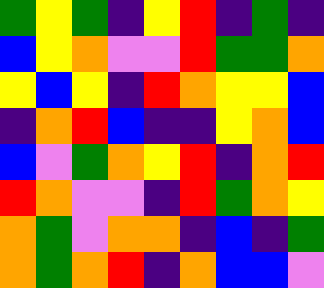[["green", "yellow", "green", "indigo", "yellow", "red", "indigo", "green", "indigo"], ["blue", "yellow", "orange", "violet", "violet", "red", "green", "green", "orange"], ["yellow", "blue", "yellow", "indigo", "red", "orange", "yellow", "yellow", "blue"], ["indigo", "orange", "red", "blue", "indigo", "indigo", "yellow", "orange", "blue"], ["blue", "violet", "green", "orange", "yellow", "red", "indigo", "orange", "red"], ["red", "orange", "violet", "violet", "indigo", "red", "green", "orange", "yellow"], ["orange", "green", "violet", "orange", "orange", "indigo", "blue", "indigo", "green"], ["orange", "green", "orange", "red", "indigo", "orange", "blue", "blue", "violet"]]